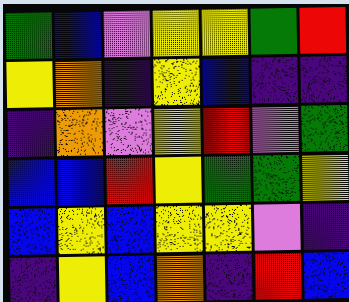[["green", "blue", "violet", "yellow", "yellow", "green", "red"], ["yellow", "orange", "indigo", "yellow", "blue", "indigo", "indigo"], ["indigo", "orange", "violet", "yellow", "red", "violet", "green"], ["blue", "blue", "red", "yellow", "green", "green", "yellow"], ["blue", "yellow", "blue", "yellow", "yellow", "violet", "indigo"], ["indigo", "yellow", "blue", "orange", "indigo", "red", "blue"]]